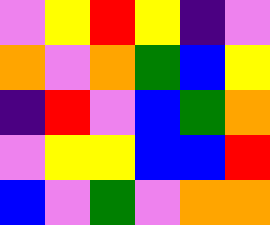[["violet", "yellow", "red", "yellow", "indigo", "violet"], ["orange", "violet", "orange", "green", "blue", "yellow"], ["indigo", "red", "violet", "blue", "green", "orange"], ["violet", "yellow", "yellow", "blue", "blue", "red"], ["blue", "violet", "green", "violet", "orange", "orange"]]